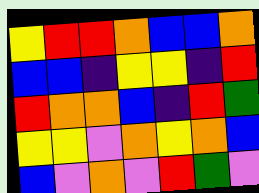[["yellow", "red", "red", "orange", "blue", "blue", "orange"], ["blue", "blue", "indigo", "yellow", "yellow", "indigo", "red"], ["red", "orange", "orange", "blue", "indigo", "red", "green"], ["yellow", "yellow", "violet", "orange", "yellow", "orange", "blue"], ["blue", "violet", "orange", "violet", "red", "green", "violet"]]